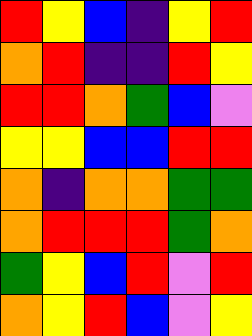[["red", "yellow", "blue", "indigo", "yellow", "red"], ["orange", "red", "indigo", "indigo", "red", "yellow"], ["red", "red", "orange", "green", "blue", "violet"], ["yellow", "yellow", "blue", "blue", "red", "red"], ["orange", "indigo", "orange", "orange", "green", "green"], ["orange", "red", "red", "red", "green", "orange"], ["green", "yellow", "blue", "red", "violet", "red"], ["orange", "yellow", "red", "blue", "violet", "yellow"]]